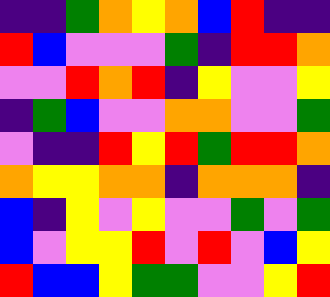[["indigo", "indigo", "green", "orange", "yellow", "orange", "blue", "red", "indigo", "indigo"], ["red", "blue", "violet", "violet", "violet", "green", "indigo", "red", "red", "orange"], ["violet", "violet", "red", "orange", "red", "indigo", "yellow", "violet", "violet", "yellow"], ["indigo", "green", "blue", "violet", "violet", "orange", "orange", "violet", "violet", "green"], ["violet", "indigo", "indigo", "red", "yellow", "red", "green", "red", "red", "orange"], ["orange", "yellow", "yellow", "orange", "orange", "indigo", "orange", "orange", "orange", "indigo"], ["blue", "indigo", "yellow", "violet", "yellow", "violet", "violet", "green", "violet", "green"], ["blue", "violet", "yellow", "yellow", "red", "violet", "red", "violet", "blue", "yellow"], ["red", "blue", "blue", "yellow", "green", "green", "violet", "violet", "yellow", "red"]]